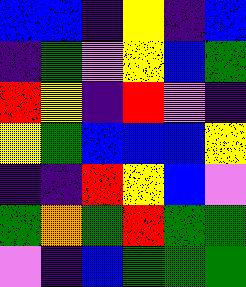[["blue", "blue", "indigo", "yellow", "indigo", "blue"], ["indigo", "green", "violet", "yellow", "blue", "green"], ["red", "yellow", "indigo", "red", "violet", "indigo"], ["yellow", "green", "blue", "blue", "blue", "yellow"], ["indigo", "indigo", "red", "yellow", "blue", "violet"], ["green", "orange", "green", "red", "green", "green"], ["violet", "indigo", "blue", "green", "green", "green"]]